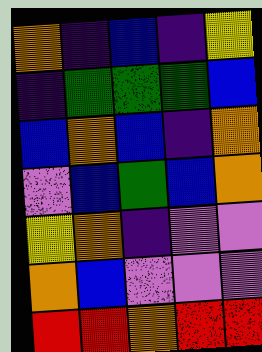[["orange", "indigo", "blue", "indigo", "yellow"], ["indigo", "green", "green", "green", "blue"], ["blue", "orange", "blue", "indigo", "orange"], ["violet", "blue", "green", "blue", "orange"], ["yellow", "orange", "indigo", "violet", "violet"], ["orange", "blue", "violet", "violet", "violet"], ["red", "red", "orange", "red", "red"]]